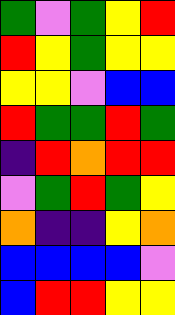[["green", "violet", "green", "yellow", "red"], ["red", "yellow", "green", "yellow", "yellow"], ["yellow", "yellow", "violet", "blue", "blue"], ["red", "green", "green", "red", "green"], ["indigo", "red", "orange", "red", "red"], ["violet", "green", "red", "green", "yellow"], ["orange", "indigo", "indigo", "yellow", "orange"], ["blue", "blue", "blue", "blue", "violet"], ["blue", "red", "red", "yellow", "yellow"]]